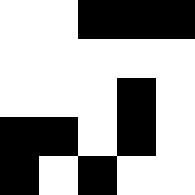[["white", "white", "black", "black", "black"], ["white", "white", "white", "white", "white"], ["white", "white", "white", "black", "white"], ["black", "black", "white", "black", "white"], ["black", "white", "black", "white", "white"]]